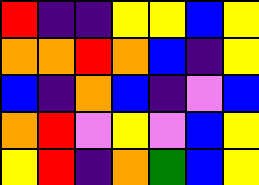[["red", "indigo", "indigo", "yellow", "yellow", "blue", "yellow"], ["orange", "orange", "red", "orange", "blue", "indigo", "yellow"], ["blue", "indigo", "orange", "blue", "indigo", "violet", "blue"], ["orange", "red", "violet", "yellow", "violet", "blue", "yellow"], ["yellow", "red", "indigo", "orange", "green", "blue", "yellow"]]